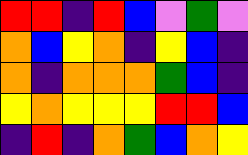[["red", "red", "indigo", "red", "blue", "violet", "green", "violet"], ["orange", "blue", "yellow", "orange", "indigo", "yellow", "blue", "indigo"], ["orange", "indigo", "orange", "orange", "orange", "green", "blue", "indigo"], ["yellow", "orange", "yellow", "yellow", "yellow", "red", "red", "blue"], ["indigo", "red", "indigo", "orange", "green", "blue", "orange", "yellow"]]